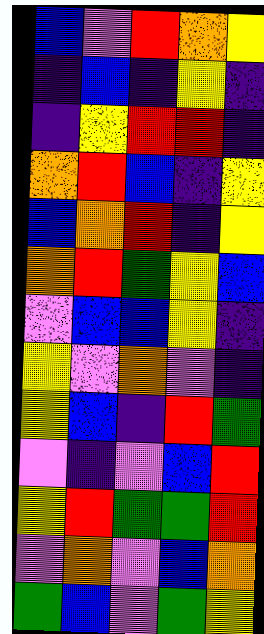[["blue", "violet", "red", "orange", "yellow"], ["indigo", "blue", "indigo", "yellow", "indigo"], ["indigo", "yellow", "red", "red", "indigo"], ["orange", "red", "blue", "indigo", "yellow"], ["blue", "orange", "red", "indigo", "yellow"], ["orange", "red", "green", "yellow", "blue"], ["violet", "blue", "blue", "yellow", "indigo"], ["yellow", "violet", "orange", "violet", "indigo"], ["yellow", "blue", "indigo", "red", "green"], ["violet", "indigo", "violet", "blue", "red"], ["yellow", "red", "green", "green", "red"], ["violet", "orange", "violet", "blue", "orange"], ["green", "blue", "violet", "green", "yellow"]]